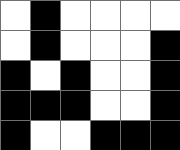[["white", "black", "white", "white", "white", "white"], ["white", "black", "white", "white", "white", "black"], ["black", "white", "black", "white", "white", "black"], ["black", "black", "black", "white", "white", "black"], ["black", "white", "white", "black", "black", "black"]]